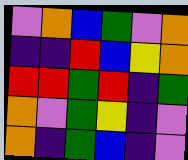[["violet", "orange", "blue", "green", "violet", "orange"], ["indigo", "indigo", "red", "blue", "yellow", "orange"], ["red", "red", "green", "red", "indigo", "green"], ["orange", "violet", "green", "yellow", "indigo", "violet"], ["orange", "indigo", "green", "blue", "indigo", "violet"]]